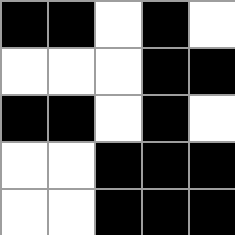[["black", "black", "white", "black", "white"], ["white", "white", "white", "black", "black"], ["black", "black", "white", "black", "white"], ["white", "white", "black", "black", "black"], ["white", "white", "black", "black", "black"]]